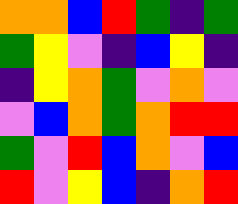[["orange", "orange", "blue", "red", "green", "indigo", "green"], ["green", "yellow", "violet", "indigo", "blue", "yellow", "indigo"], ["indigo", "yellow", "orange", "green", "violet", "orange", "violet"], ["violet", "blue", "orange", "green", "orange", "red", "red"], ["green", "violet", "red", "blue", "orange", "violet", "blue"], ["red", "violet", "yellow", "blue", "indigo", "orange", "red"]]